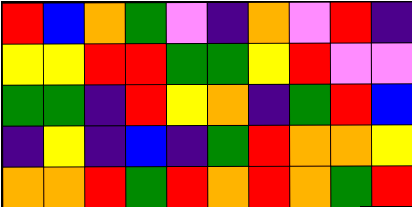[["red", "blue", "orange", "green", "violet", "indigo", "orange", "violet", "red", "indigo"], ["yellow", "yellow", "red", "red", "green", "green", "yellow", "red", "violet", "violet"], ["green", "green", "indigo", "red", "yellow", "orange", "indigo", "green", "red", "blue"], ["indigo", "yellow", "indigo", "blue", "indigo", "green", "red", "orange", "orange", "yellow"], ["orange", "orange", "red", "green", "red", "orange", "red", "orange", "green", "red"]]